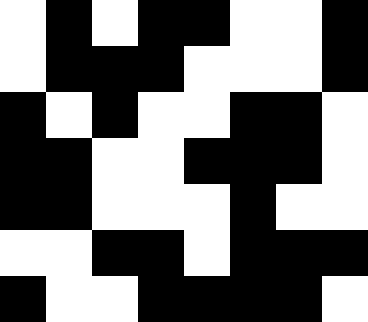[["white", "black", "white", "black", "black", "white", "white", "black"], ["white", "black", "black", "black", "white", "white", "white", "black"], ["black", "white", "black", "white", "white", "black", "black", "white"], ["black", "black", "white", "white", "black", "black", "black", "white"], ["black", "black", "white", "white", "white", "black", "white", "white"], ["white", "white", "black", "black", "white", "black", "black", "black"], ["black", "white", "white", "black", "black", "black", "black", "white"]]